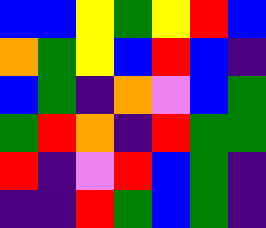[["blue", "blue", "yellow", "green", "yellow", "red", "blue"], ["orange", "green", "yellow", "blue", "red", "blue", "indigo"], ["blue", "green", "indigo", "orange", "violet", "blue", "green"], ["green", "red", "orange", "indigo", "red", "green", "green"], ["red", "indigo", "violet", "red", "blue", "green", "indigo"], ["indigo", "indigo", "red", "green", "blue", "green", "indigo"]]